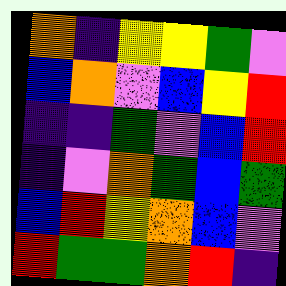[["orange", "indigo", "yellow", "yellow", "green", "violet"], ["blue", "orange", "violet", "blue", "yellow", "red"], ["indigo", "indigo", "green", "violet", "blue", "red"], ["indigo", "violet", "orange", "green", "blue", "green"], ["blue", "red", "yellow", "orange", "blue", "violet"], ["red", "green", "green", "orange", "red", "indigo"]]